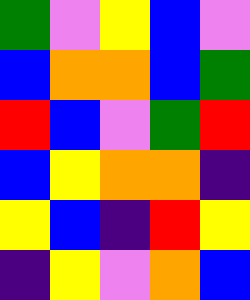[["green", "violet", "yellow", "blue", "violet"], ["blue", "orange", "orange", "blue", "green"], ["red", "blue", "violet", "green", "red"], ["blue", "yellow", "orange", "orange", "indigo"], ["yellow", "blue", "indigo", "red", "yellow"], ["indigo", "yellow", "violet", "orange", "blue"]]